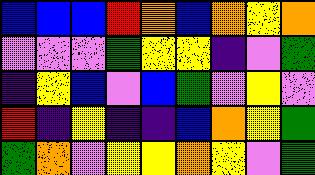[["blue", "blue", "blue", "red", "orange", "blue", "orange", "yellow", "orange"], ["violet", "violet", "violet", "green", "yellow", "yellow", "indigo", "violet", "green"], ["indigo", "yellow", "blue", "violet", "blue", "green", "violet", "yellow", "violet"], ["red", "indigo", "yellow", "indigo", "indigo", "blue", "orange", "yellow", "green"], ["green", "orange", "violet", "yellow", "yellow", "orange", "yellow", "violet", "green"]]